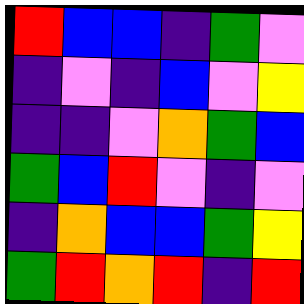[["red", "blue", "blue", "indigo", "green", "violet"], ["indigo", "violet", "indigo", "blue", "violet", "yellow"], ["indigo", "indigo", "violet", "orange", "green", "blue"], ["green", "blue", "red", "violet", "indigo", "violet"], ["indigo", "orange", "blue", "blue", "green", "yellow"], ["green", "red", "orange", "red", "indigo", "red"]]